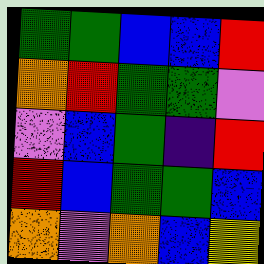[["green", "green", "blue", "blue", "red"], ["orange", "red", "green", "green", "violet"], ["violet", "blue", "green", "indigo", "red"], ["red", "blue", "green", "green", "blue"], ["orange", "violet", "orange", "blue", "yellow"]]